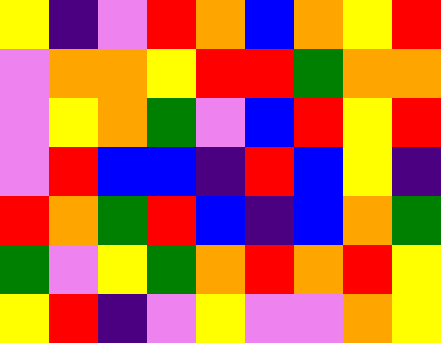[["yellow", "indigo", "violet", "red", "orange", "blue", "orange", "yellow", "red"], ["violet", "orange", "orange", "yellow", "red", "red", "green", "orange", "orange"], ["violet", "yellow", "orange", "green", "violet", "blue", "red", "yellow", "red"], ["violet", "red", "blue", "blue", "indigo", "red", "blue", "yellow", "indigo"], ["red", "orange", "green", "red", "blue", "indigo", "blue", "orange", "green"], ["green", "violet", "yellow", "green", "orange", "red", "orange", "red", "yellow"], ["yellow", "red", "indigo", "violet", "yellow", "violet", "violet", "orange", "yellow"]]